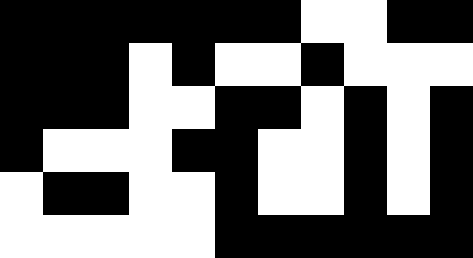[["black", "black", "black", "black", "black", "black", "black", "white", "white", "black", "black"], ["black", "black", "black", "white", "black", "white", "white", "black", "white", "white", "white"], ["black", "black", "black", "white", "white", "black", "black", "white", "black", "white", "black"], ["black", "white", "white", "white", "black", "black", "white", "white", "black", "white", "black"], ["white", "black", "black", "white", "white", "black", "white", "white", "black", "white", "black"], ["white", "white", "white", "white", "white", "black", "black", "black", "black", "black", "black"]]